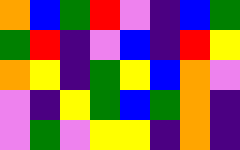[["orange", "blue", "green", "red", "violet", "indigo", "blue", "green"], ["green", "red", "indigo", "violet", "blue", "indigo", "red", "yellow"], ["orange", "yellow", "indigo", "green", "yellow", "blue", "orange", "violet"], ["violet", "indigo", "yellow", "green", "blue", "green", "orange", "indigo"], ["violet", "green", "violet", "yellow", "yellow", "indigo", "orange", "indigo"]]